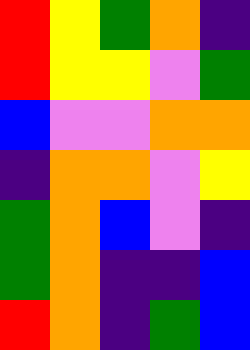[["red", "yellow", "green", "orange", "indigo"], ["red", "yellow", "yellow", "violet", "green"], ["blue", "violet", "violet", "orange", "orange"], ["indigo", "orange", "orange", "violet", "yellow"], ["green", "orange", "blue", "violet", "indigo"], ["green", "orange", "indigo", "indigo", "blue"], ["red", "orange", "indigo", "green", "blue"]]